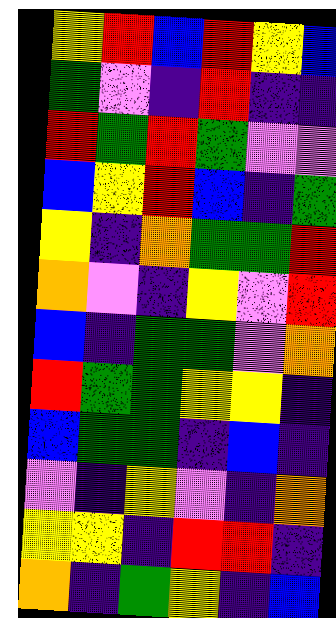[["yellow", "red", "blue", "red", "yellow", "blue"], ["green", "violet", "indigo", "red", "indigo", "indigo"], ["red", "green", "red", "green", "violet", "violet"], ["blue", "yellow", "red", "blue", "indigo", "green"], ["yellow", "indigo", "orange", "green", "green", "red"], ["orange", "violet", "indigo", "yellow", "violet", "red"], ["blue", "indigo", "green", "green", "violet", "orange"], ["red", "green", "green", "yellow", "yellow", "indigo"], ["blue", "green", "green", "indigo", "blue", "indigo"], ["violet", "indigo", "yellow", "violet", "indigo", "orange"], ["yellow", "yellow", "indigo", "red", "red", "indigo"], ["orange", "indigo", "green", "yellow", "indigo", "blue"]]